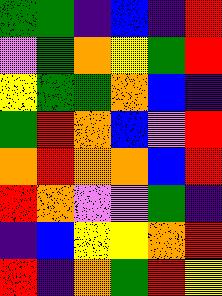[["green", "green", "indigo", "blue", "indigo", "red"], ["violet", "green", "orange", "yellow", "green", "red"], ["yellow", "green", "green", "orange", "blue", "indigo"], ["green", "red", "orange", "blue", "violet", "red"], ["orange", "red", "orange", "orange", "blue", "red"], ["red", "orange", "violet", "violet", "green", "indigo"], ["indigo", "blue", "yellow", "yellow", "orange", "red"], ["red", "indigo", "orange", "green", "red", "yellow"]]